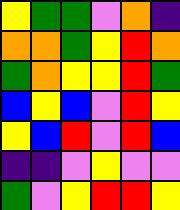[["yellow", "green", "green", "violet", "orange", "indigo"], ["orange", "orange", "green", "yellow", "red", "orange"], ["green", "orange", "yellow", "yellow", "red", "green"], ["blue", "yellow", "blue", "violet", "red", "yellow"], ["yellow", "blue", "red", "violet", "red", "blue"], ["indigo", "indigo", "violet", "yellow", "violet", "violet"], ["green", "violet", "yellow", "red", "red", "yellow"]]